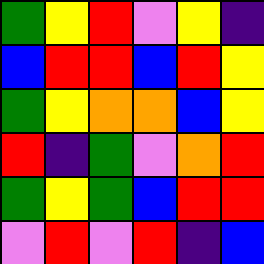[["green", "yellow", "red", "violet", "yellow", "indigo"], ["blue", "red", "red", "blue", "red", "yellow"], ["green", "yellow", "orange", "orange", "blue", "yellow"], ["red", "indigo", "green", "violet", "orange", "red"], ["green", "yellow", "green", "blue", "red", "red"], ["violet", "red", "violet", "red", "indigo", "blue"]]